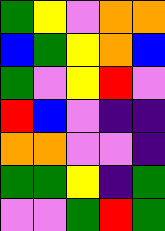[["green", "yellow", "violet", "orange", "orange"], ["blue", "green", "yellow", "orange", "blue"], ["green", "violet", "yellow", "red", "violet"], ["red", "blue", "violet", "indigo", "indigo"], ["orange", "orange", "violet", "violet", "indigo"], ["green", "green", "yellow", "indigo", "green"], ["violet", "violet", "green", "red", "green"]]